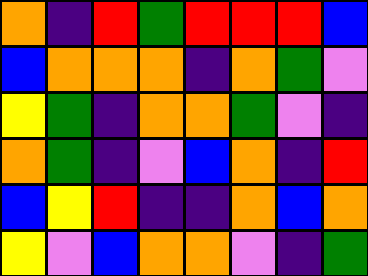[["orange", "indigo", "red", "green", "red", "red", "red", "blue"], ["blue", "orange", "orange", "orange", "indigo", "orange", "green", "violet"], ["yellow", "green", "indigo", "orange", "orange", "green", "violet", "indigo"], ["orange", "green", "indigo", "violet", "blue", "orange", "indigo", "red"], ["blue", "yellow", "red", "indigo", "indigo", "orange", "blue", "orange"], ["yellow", "violet", "blue", "orange", "orange", "violet", "indigo", "green"]]